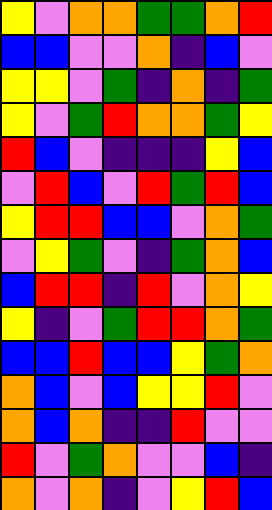[["yellow", "violet", "orange", "orange", "green", "green", "orange", "red"], ["blue", "blue", "violet", "violet", "orange", "indigo", "blue", "violet"], ["yellow", "yellow", "violet", "green", "indigo", "orange", "indigo", "green"], ["yellow", "violet", "green", "red", "orange", "orange", "green", "yellow"], ["red", "blue", "violet", "indigo", "indigo", "indigo", "yellow", "blue"], ["violet", "red", "blue", "violet", "red", "green", "red", "blue"], ["yellow", "red", "red", "blue", "blue", "violet", "orange", "green"], ["violet", "yellow", "green", "violet", "indigo", "green", "orange", "blue"], ["blue", "red", "red", "indigo", "red", "violet", "orange", "yellow"], ["yellow", "indigo", "violet", "green", "red", "red", "orange", "green"], ["blue", "blue", "red", "blue", "blue", "yellow", "green", "orange"], ["orange", "blue", "violet", "blue", "yellow", "yellow", "red", "violet"], ["orange", "blue", "orange", "indigo", "indigo", "red", "violet", "violet"], ["red", "violet", "green", "orange", "violet", "violet", "blue", "indigo"], ["orange", "violet", "orange", "indigo", "violet", "yellow", "red", "blue"]]